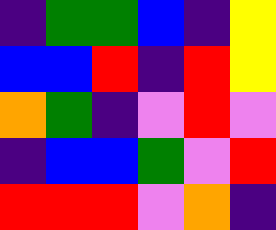[["indigo", "green", "green", "blue", "indigo", "yellow"], ["blue", "blue", "red", "indigo", "red", "yellow"], ["orange", "green", "indigo", "violet", "red", "violet"], ["indigo", "blue", "blue", "green", "violet", "red"], ["red", "red", "red", "violet", "orange", "indigo"]]